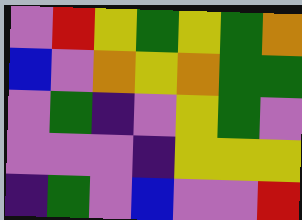[["violet", "red", "yellow", "green", "yellow", "green", "orange"], ["blue", "violet", "orange", "yellow", "orange", "green", "green"], ["violet", "green", "indigo", "violet", "yellow", "green", "violet"], ["violet", "violet", "violet", "indigo", "yellow", "yellow", "yellow"], ["indigo", "green", "violet", "blue", "violet", "violet", "red"]]